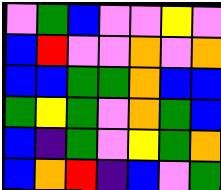[["violet", "green", "blue", "violet", "violet", "yellow", "violet"], ["blue", "red", "violet", "violet", "orange", "violet", "orange"], ["blue", "blue", "green", "green", "orange", "blue", "blue"], ["green", "yellow", "green", "violet", "orange", "green", "blue"], ["blue", "indigo", "green", "violet", "yellow", "green", "orange"], ["blue", "orange", "red", "indigo", "blue", "violet", "green"]]